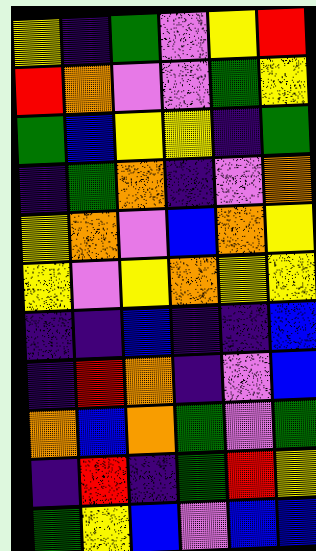[["yellow", "indigo", "green", "violet", "yellow", "red"], ["red", "orange", "violet", "violet", "green", "yellow"], ["green", "blue", "yellow", "yellow", "indigo", "green"], ["indigo", "green", "orange", "indigo", "violet", "orange"], ["yellow", "orange", "violet", "blue", "orange", "yellow"], ["yellow", "violet", "yellow", "orange", "yellow", "yellow"], ["indigo", "indigo", "blue", "indigo", "indigo", "blue"], ["indigo", "red", "orange", "indigo", "violet", "blue"], ["orange", "blue", "orange", "green", "violet", "green"], ["indigo", "red", "indigo", "green", "red", "yellow"], ["green", "yellow", "blue", "violet", "blue", "blue"]]